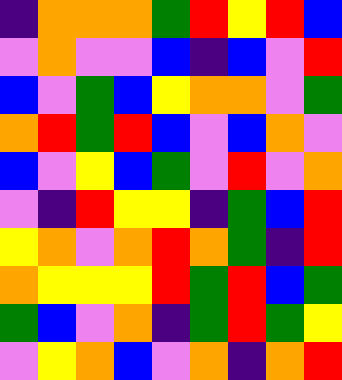[["indigo", "orange", "orange", "orange", "green", "red", "yellow", "red", "blue"], ["violet", "orange", "violet", "violet", "blue", "indigo", "blue", "violet", "red"], ["blue", "violet", "green", "blue", "yellow", "orange", "orange", "violet", "green"], ["orange", "red", "green", "red", "blue", "violet", "blue", "orange", "violet"], ["blue", "violet", "yellow", "blue", "green", "violet", "red", "violet", "orange"], ["violet", "indigo", "red", "yellow", "yellow", "indigo", "green", "blue", "red"], ["yellow", "orange", "violet", "orange", "red", "orange", "green", "indigo", "red"], ["orange", "yellow", "yellow", "yellow", "red", "green", "red", "blue", "green"], ["green", "blue", "violet", "orange", "indigo", "green", "red", "green", "yellow"], ["violet", "yellow", "orange", "blue", "violet", "orange", "indigo", "orange", "red"]]